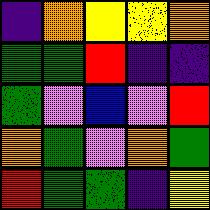[["indigo", "orange", "yellow", "yellow", "orange"], ["green", "green", "red", "indigo", "indigo"], ["green", "violet", "blue", "violet", "red"], ["orange", "green", "violet", "orange", "green"], ["red", "green", "green", "indigo", "yellow"]]